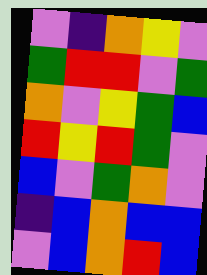[["violet", "indigo", "orange", "yellow", "violet"], ["green", "red", "red", "violet", "green"], ["orange", "violet", "yellow", "green", "blue"], ["red", "yellow", "red", "green", "violet"], ["blue", "violet", "green", "orange", "violet"], ["indigo", "blue", "orange", "blue", "blue"], ["violet", "blue", "orange", "red", "blue"]]